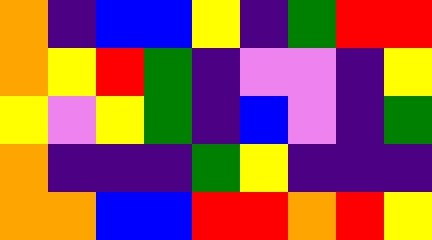[["orange", "indigo", "blue", "blue", "yellow", "indigo", "green", "red", "red"], ["orange", "yellow", "red", "green", "indigo", "violet", "violet", "indigo", "yellow"], ["yellow", "violet", "yellow", "green", "indigo", "blue", "violet", "indigo", "green"], ["orange", "indigo", "indigo", "indigo", "green", "yellow", "indigo", "indigo", "indigo"], ["orange", "orange", "blue", "blue", "red", "red", "orange", "red", "yellow"]]